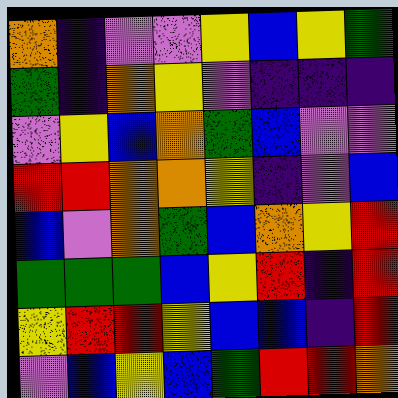[["orange", "indigo", "violet", "violet", "yellow", "blue", "yellow", "green"], ["green", "indigo", "orange", "yellow", "violet", "indigo", "indigo", "indigo"], ["violet", "yellow", "blue", "orange", "green", "blue", "violet", "violet"], ["red", "red", "orange", "orange", "yellow", "indigo", "violet", "blue"], ["blue", "violet", "orange", "green", "blue", "orange", "yellow", "red"], ["green", "green", "green", "blue", "yellow", "red", "indigo", "red"], ["yellow", "red", "red", "yellow", "blue", "blue", "indigo", "red"], ["violet", "blue", "yellow", "blue", "green", "red", "red", "orange"]]